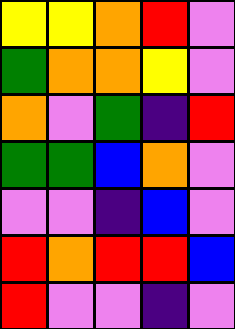[["yellow", "yellow", "orange", "red", "violet"], ["green", "orange", "orange", "yellow", "violet"], ["orange", "violet", "green", "indigo", "red"], ["green", "green", "blue", "orange", "violet"], ["violet", "violet", "indigo", "blue", "violet"], ["red", "orange", "red", "red", "blue"], ["red", "violet", "violet", "indigo", "violet"]]